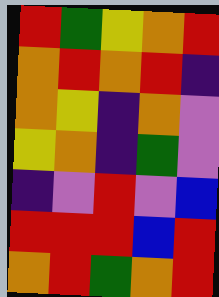[["red", "green", "yellow", "orange", "red"], ["orange", "red", "orange", "red", "indigo"], ["orange", "yellow", "indigo", "orange", "violet"], ["yellow", "orange", "indigo", "green", "violet"], ["indigo", "violet", "red", "violet", "blue"], ["red", "red", "red", "blue", "red"], ["orange", "red", "green", "orange", "red"]]